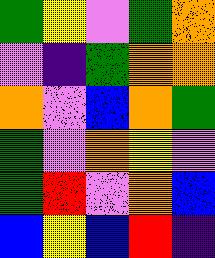[["green", "yellow", "violet", "green", "orange"], ["violet", "indigo", "green", "orange", "orange"], ["orange", "violet", "blue", "orange", "green"], ["green", "violet", "orange", "yellow", "violet"], ["green", "red", "violet", "orange", "blue"], ["blue", "yellow", "blue", "red", "indigo"]]